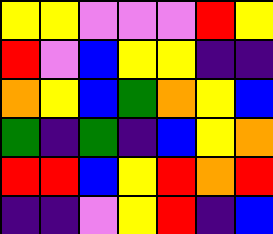[["yellow", "yellow", "violet", "violet", "violet", "red", "yellow"], ["red", "violet", "blue", "yellow", "yellow", "indigo", "indigo"], ["orange", "yellow", "blue", "green", "orange", "yellow", "blue"], ["green", "indigo", "green", "indigo", "blue", "yellow", "orange"], ["red", "red", "blue", "yellow", "red", "orange", "red"], ["indigo", "indigo", "violet", "yellow", "red", "indigo", "blue"]]